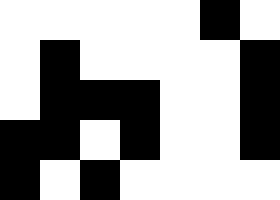[["white", "white", "white", "white", "white", "black", "white"], ["white", "black", "white", "white", "white", "white", "black"], ["white", "black", "black", "black", "white", "white", "black"], ["black", "black", "white", "black", "white", "white", "black"], ["black", "white", "black", "white", "white", "white", "white"]]